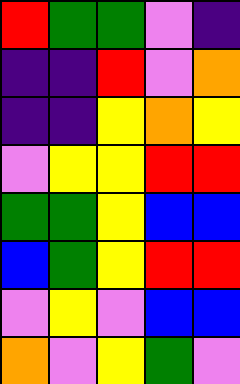[["red", "green", "green", "violet", "indigo"], ["indigo", "indigo", "red", "violet", "orange"], ["indigo", "indigo", "yellow", "orange", "yellow"], ["violet", "yellow", "yellow", "red", "red"], ["green", "green", "yellow", "blue", "blue"], ["blue", "green", "yellow", "red", "red"], ["violet", "yellow", "violet", "blue", "blue"], ["orange", "violet", "yellow", "green", "violet"]]